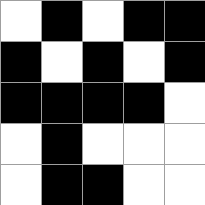[["white", "black", "white", "black", "black"], ["black", "white", "black", "white", "black"], ["black", "black", "black", "black", "white"], ["white", "black", "white", "white", "white"], ["white", "black", "black", "white", "white"]]